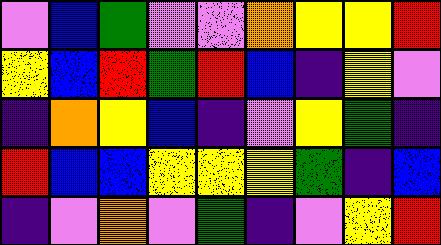[["violet", "blue", "green", "violet", "violet", "orange", "yellow", "yellow", "red"], ["yellow", "blue", "red", "green", "red", "blue", "indigo", "yellow", "violet"], ["indigo", "orange", "yellow", "blue", "indigo", "violet", "yellow", "green", "indigo"], ["red", "blue", "blue", "yellow", "yellow", "yellow", "green", "indigo", "blue"], ["indigo", "violet", "orange", "violet", "green", "indigo", "violet", "yellow", "red"]]